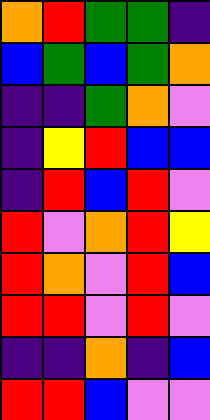[["orange", "red", "green", "green", "indigo"], ["blue", "green", "blue", "green", "orange"], ["indigo", "indigo", "green", "orange", "violet"], ["indigo", "yellow", "red", "blue", "blue"], ["indigo", "red", "blue", "red", "violet"], ["red", "violet", "orange", "red", "yellow"], ["red", "orange", "violet", "red", "blue"], ["red", "red", "violet", "red", "violet"], ["indigo", "indigo", "orange", "indigo", "blue"], ["red", "red", "blue", "violet", "violet"]]